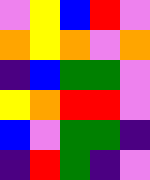[["violet", "yellow", "blue", "red", "violet"], ["orange", "yellow", "orange", "violet", "orange"], ["indigo", "blue", "green", "green", "violet"], ["yellow", "orange", "red", "red", "violet"], ["blue", "violet", "green", "green", "indigo"], ["indigo", "red", "green", "indigo", "violet"]]